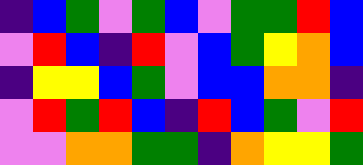[["indigo", "blue", "green", "violet", "green", "blue", "violet", "green", "green", "red", "blue"], ["violet", "red", "blue", "indigo", "red", "violet", "blue", "green", "yellow", "orange", "blue"], ["indigo", "yellow", "yellow", "blue", "green", "violet", "blue", "blue", "orange", "orange", "indigo"], ["violet", "red", "green", "red", "blue", "indigo", "red", "blue", "green", "violet", "red"], ["violet", "violet", "orange", "orange", "green", "green", "indigo", "orange", "yellow", "yellow", "green"]]